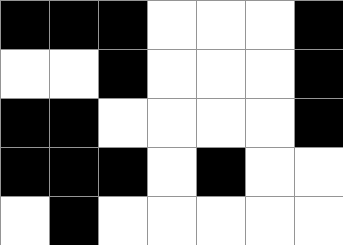[["black", "black", "black", "white", "white", "white", "black"], ["white", "white", "black", "white", "white", "white", "black"], ["black", "black", "white", "white", "white", "white", "black"], ["black", "black", "black", "white", "black", "white", "white"], ["white", "black", "white", "white", "white", "white", "white"]]